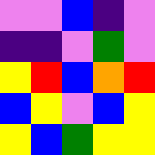[["violet", "violet", "blue", "indigo", "violet"], ["indigo", "indigo", "violet", "green", "violet"], ["yellow", "red", "blue", "orange", "red"], ["blue", "yellow", "violet", "blue", "yellow"], ["yellow", "blue", "green", "yellow", "yellow"]]